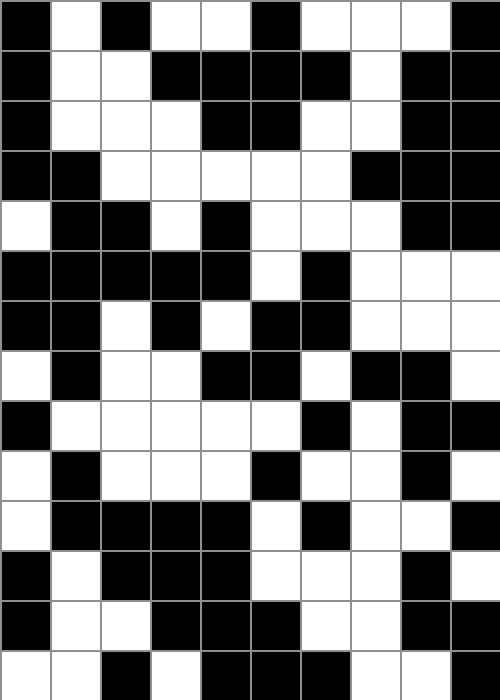[["black", "white", "black", "white", "white", "black", "white", "white", "white", "black"], ["black", "white", "white", "black", "black", "black", "black", "white", "black", "black"], ["black", "white", "white", "white", "black", "black", "white", "white", "black", "black"], ["black", "black", "white", "white", "white", "white", "white", "black", "black", "black"], ["white", "black", "black", "white", "black", "white", "white", "white", "black", "black"], ["black", "black", "black", "black", "black", "white", "black", "white", "white", "white"], ["black", "black", "white", "black", "white", "black", "black", "white", "white", "white"], ["white", "black", "white", "white", "black", "black", "white", "black", "black", "white"], ["black", "white", "white", "white", "white", "white", "black", "white", "black", "black"], ["white", "black", "white", "white", "white", "black", "white", "white", "black", "white"], ["white", "black", "black", "black", "black", "white", "black", "white", "white", "black"], ["black", "white", "black", "black", "black", "white", "white", "white", "black", "white"], ["black", "white", "white", "black", "black", "black", "white", "white", "black", "black"], ["white", "white", "black", "white", "black", "black", "black", "white", "white", "black"]]